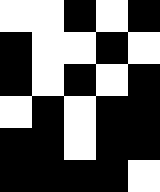[["white", "white", "black", "white", "black"], ["black", "white", "white", "black", "white"], ["black", "white", "black", "white", "black"], ["white", "black", "white", "black", "black"], ["black", "black", "white", "black", "black"], ["black", "black", "black", "black", "white"]]